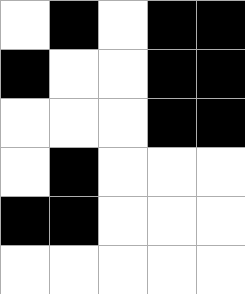[["white", "black", "white", "black", "black"], ["black", "white", "white", "black", "black"], ["white", "white", "white", "black", "black"], ["white", "black", "white", "white", "white"], ["black", "black", "white", "white", "white"], ["white", "white", "white", "white", "white"]]